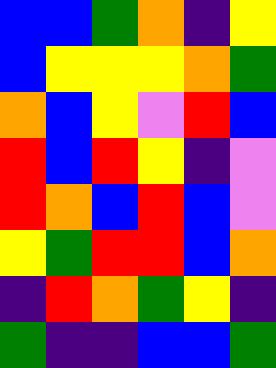[["blue", "blue", "green", "orange", "indigo", "yellow"], ["blue", "yellow", "yellow", "yellow", "orange", "green"], ["orange", "blue", "yellow", "violet", "red", "blue"], ["red", "blue", "red", "yellow", "indigo", "violet"], ["red", "orange", "blue", "red", "blue", "violet"], ["yellow", "green", "red", "red", "blue", "orange"], ["indigo", "red", "orange", "green", "yellow", "indigo"], ["green", "indigo", "indigo", "blue", "blue", "green"]]